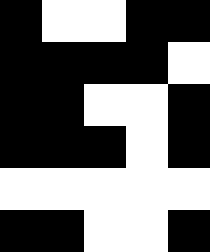[["black", "white", "white", "black", "black"], ["black", "black", "black", "black", "white"], ["black", "black", "white", "white", "black"], ["black", "black", "black", "white", "black"], ["white", "white", "white", "white", "white"], ["black", "black", "white", "white", "black"]]